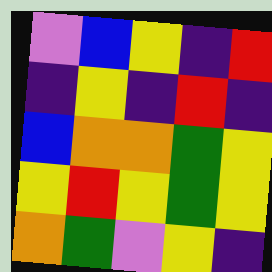[["violet", "blue", "yellow", "indigo", "red"], ["indigo", "yellow", "indigo", "red", "indigo"], ["blue", "orange", "orange", "green", "yellow"], ["yellow", "red", "yellow", "green", "yellow"], ["orange", "green", "violet", "yellow", "indigo"]]